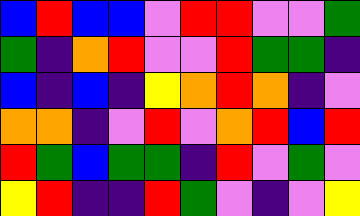[["blue", "red", "blue", "blue", "violet", "red", "red", "violet", "violet", "green"], ["green", "indigo", "orange", "red", "violet", "violet", "red", "green", "green", "indigo"], ["blue", "indigo", "blue", "indigo", "yellow", "orange", "red", "orange", "indigo", "violet"], ["orange", "orange", "indigo", "violet", "red", "violet", "orange", "red", "blue", "red"], ["red", "green", "blue", "green", "green", "indigo", "red", "violet", "green", "violet"], ["yellow", "red", "indigo", "indigo", "red", "green", "violet", "indigo", "violet", "yellow"]]